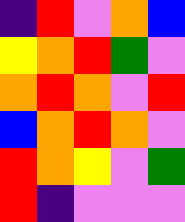[["indigo", "red", "violet", "orange", "blue"], ["yellow", "orange", "red", "green", "violet"], ["orange", "red", "orange", "violet", "red"], ["blue", "orange", "red", "orange", "violet"], ["red", "orange", "yellow", "violet", "green"], ["red", "indigo", "violet", "violet", "violet"]]